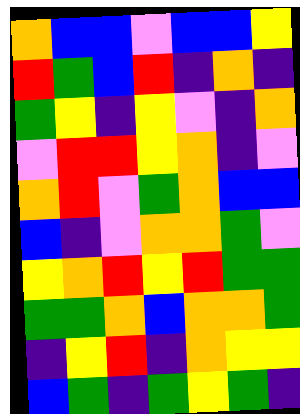[["orange", "blue", "blue", "violet", "blue", "blue", "yellow"], ["red", "green", "blue", "red", "indigo", "orange", "indigo"], ["green", "yellow", "indigo", "yellow", "violet", "indigo", "orange"], ["violet", "red", "red", "yellow", "orange", "indigo", "violet"], ["orange", "red", "violet", "green", "orange", "blue", "blue"], ["blue", "indigo", "violet", "orange", "orange", "green", "violet"], ["yellow", "orange", "red", "yellow", "red", "green", "green"], ["green", "green", "orange", "blue", "orange", "orange", "green"], ["indigo", "yellow", "red", "indigo", "orange", "yellow", "yellow"], ["blue", "green", "indigo", "green", "yellow", "green", "indigo"]]